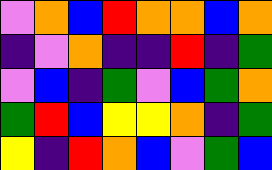[["violet", "orange", "blue", "red", "orange", "orange", "blue", "orange"], ["indigo", "violet", "orange", "indigo", "indigo", "red", "indigo", "green"], ["violet", "blue", "indigo", "green", "violet", "blue", "green", "orange"], ["green", "red", "blue", "yellow", "yellow", "orange", "indigo", "green"], ["yellow", "indigo", "red", "orange", "blue", "violet", "green", "blue"]]